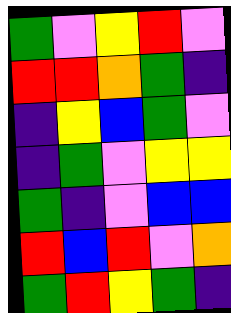[["green", "violet", "yellow", "red", "violet"], ["red", "red", "orange", "green", "indigo"], ["indigo", "yellow", "blue", "green", "violet"], ["indigo", "green", "violet", "yellow", "yellow"], ["green", "indigo", "violet", "blue", "blue"], ["red", "blue", "red", "violet", "orange"], ["green", "red", "yellow", "green", "indigo"]]